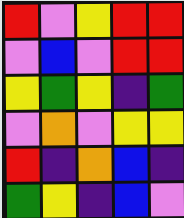[["red", "violet", "yellow", "red", "red"], ["violet", "blue", "violet", "red", "red"], ["yellow", "green", "yellow", "indigo", "green"], ["violet", "orange", "violet", "yellow", "yellow"], ["red", "indigo", "orange", "blue", "indigo"], ["green", "yellow", "indigo", "blue", "violet"]]